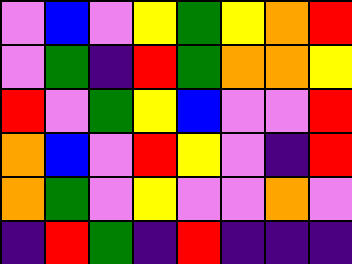[["violet", "blue", "violet", "yellow", "green", "yellow", "orange", "red"], ["violet", "green", "indigo", "red", "green", "orange", "orange", "yellow"], ["red", "violet", "green", "yellow", "blue", "violet", "violet", "red"], ["orange", "blue", "violet", "red", "yellow", "violet", "indigo", "red"], ["orange", "green", "violet", "yellow", "violet", "violet", "orange", "violet"], ["indigo", "red", "green", "indigo", "red", "indigo", "indigo", "indigo"]]